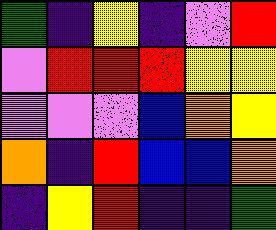[["green", "indigo", "yellow", "indigo", "violet", "red"], ["violet", "red", "red", "red", "yellow", "yellow"], ["violet", "violet", "violet", "blue", "orange", "yellow"], ["orange", "indigo", "red", "blue", "blue", "orange"], ["indigo", "yellow", "red", "indigo", "indigo", "green"]]